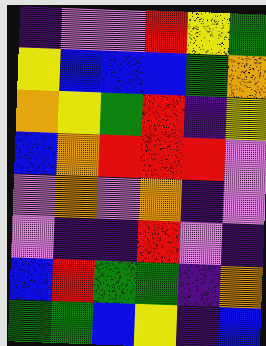[["indigo", "violet", "violet", "red", "yellow", "green"], ["yellow", "blue", "blue", "blue", "green", "orange"], ["orange", "yellow", "green", "red", "indigo", "yellow"], ["blue", "orange", "red", "red", "red", "violet"], ["violet", "orange", "violet", "orange", "indigo", "violet"], ["violet", "indigo", "indigo", "red", "violet", "indigo"], ["blue", "red", "green", "green", "indigo", "orange"], ["green", "green", "blue", "yellow", "indigo", "blue"]]